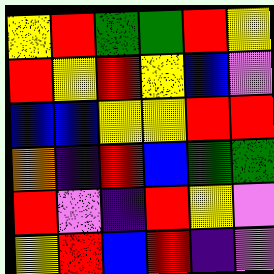[["yellow", "red", "green", "green", "red", "yellow"], ["red", "yellow", "red", "yellow", "blue", "violet"], ["blue", "blue", "yellow", "yellow", "red", "red"], ["orange", "indigo", "red", "blue", "green", "green"], ["red", "violet", "indigo", "red", "yellow", "violet"], ["yellow", "red", "blue", "red", "indigo", "violet"]]